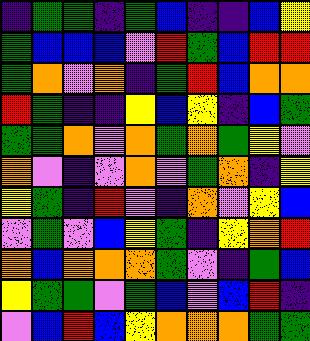[["indigo", "green", "green", "indigo", "green", "blue", "indigo", "indigo", "blue", "yellow"], ["green", "blue", "blue", "blue", "violet", "red", "green", "blue", "red", "red"], ["green", "orange", "violet", "orange", "indigo", "green", "red", "blue", "orange", "orange"], ["red", "green", "indigo", "indigo", "yellow", "blue", "yellow", "indigo", "blue", "green"], ["green", "green", "orange", "violet", "orange", "green", "orange", "green", "yellow", "violet"], ["orange", "violet", "indigo", "violet", "orange", "violet", "green", "orange", "indigo", "yellow"], ["yellow", "green", "indigo", "red", "violet", "indigo", "orange", "violet", "yellow", "blue"], ["violet", "green", "violet", "blue", "yellow", "green", "indigo", "yellow", "orange", "red"], ["orange", "blue", "orange", "orange", "orange", "green", "violet", "indigo", "green", "blue"], ["yellow", "green", "green", "violet", "green", "blue", "violet", "blue", "red", "indigo"], ["violet", "blue", "red", "blue", "yellow", "orange", "orange", "orange", "green", "green"]]